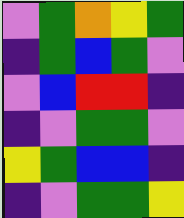[["violet", "green", "orange", "yellow", "green"], ["indigo", "green", "blue", "green", "violet"], ["violet", "blue", "red", "red", "indigo"], ["indigo", "violet", "green", "green", "violet"], ["yellow", "green", "blue", "blue", "indigo"], ["indigo", "violet", "green", "green", "yellow"]]